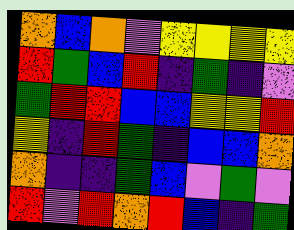[["orange", "blue", "orange", "violet", "yellow", "yellow", "yellow", "yellow"], ["red", "green", "blue", "red", "indigo", "green", "indigo", "violet"], ["green", "red", "red", "blue", "blue", "yellow", "yellow", "red"], ["yellow", "indigo", "red", "green", "indigo", "blue", "blue", "orange"], ["orange", "indigo", "indigo", "green", "blue", "violet", "green", "violet"], ["red", "violet", "red", "orange", "red", "blue", "indigo", "green"]]